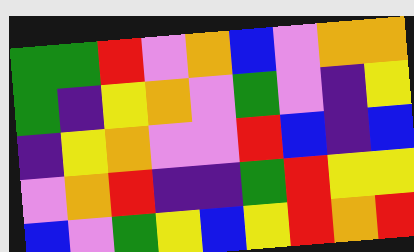[["green", "green", "red", "violet", "orange", "blue", "violet", "orange", "orange"], ["green", "indigo", "yellow", "orange", "violet", "green", "violet", "indigo", "yellow"], ["indigo", "yellow", "orange", "violet", "violet", "red", "blue", "indigo", "blue"], ["violet", "orange", "red", "indigo", "indigo", "green", "red", "yellow", "yellow"], ["blue", "violet", "green", "yellow", "blue", "yellow", "red", "orange", "red"]]